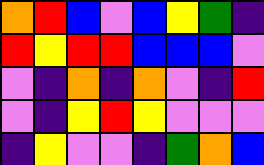[["orange", "red", "blue", "violet", "blue", "yellow", "green", "indigo"], ["red", "yellow", "red", "red", "blue", "blue", "blue", "violet"], ["violet", "indigo", "orange", "indigo", "orange", "violet", "indigo", "red"], ["violet", "indigo", "yellow", "red", "yellow", "violet", "violet", "violet"], ["indigo", "yellow", "violet", "violet", "indigo", "green", "orange", "blue"]]